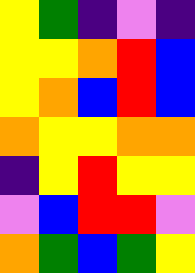[["yellow", "green", "indigo", "violet", "indigo"], ["yellow", "yellow", "orange", "red", "blue"], ["yellow", "orange", "blue", "red", "blue"], ["orange", "yellow", "yellow", "orange", "orange"], ["indigo", "yellow", "red", "yellow", "yellow"], ["violet", "blue", "red", "red", "violet"], ["orange", "green", "blue", "green", "yellow"]]